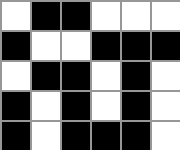[["white", "black", "black", "white", "white", "white"], ["black", "white", "white", "black", "black", "black"], ["white", "black", "black", "white", "black", "white"], ["black", "white", "black", "white", "black", "white"], ["black", "white", "black", "black", "black", "white"]]